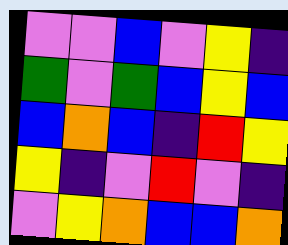[["violet", "violet", "blue", "violet", "yellow", "indigo"], ["green", "violet", "green", "blue", "yellow", "blue"], ["blue", "orange", "blue", "indigo", "red", "yellow"], ["yellow", "indigo", "violet", "red", "violet", "indigo"], ["violet", "yellow", "orange", "blue", "blue", "orange"]]